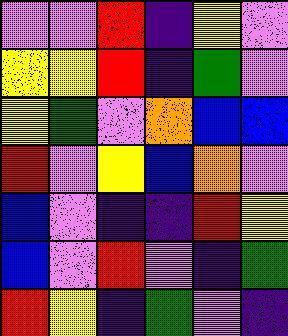[["violet", "violet", "red", "indigo", "yellow", "violet"], ["yellow", "yellow", "red", "indigo", "green", "violet"], ["yellow", "green", "violet", "orange", "blue", "blue"], ["red", "violet", "yellow", "blue", "orange", "violet"], ["blue", "violet", "indigo", "indigo", "red", "yellow"], ["blue", "violet", "red", "violet", "indigo", "green"], ["red", "yellow", "indigo", "green", "violet", "indigo"]]